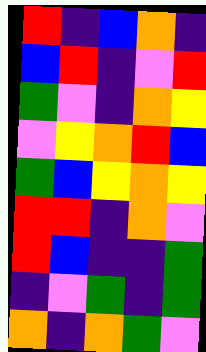[["red", "indigo", "blue", "orange", "indigo"], ["blue", "red", "indigo", "violet", "red"], ["green", "violet", "indigo", "orange", "yellow"], ["violet", "yellow", "orange", "red", "blue"], ["green", "blue", "yellow", "orange", "yellow"], ["red", "red", "indigo", "orange", "violet"], ["red", "blue", "indigo", "indigo", "green"], ["indigo", "violet", "green", "indigo", "green"], ["orange", "indigo", "orange", "green", "violet"]]